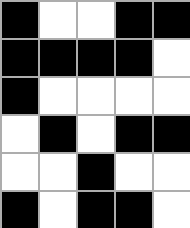[["black", "white", "white", "black", "black"], ["black", "black", "black", "black", "white"], ["black", "white", "white", "white", "white"], ["white", "black", "white", "black", "black"], ["white", "white", "black", "white", "white"], ["black", "white", "black", "black", "white"]]